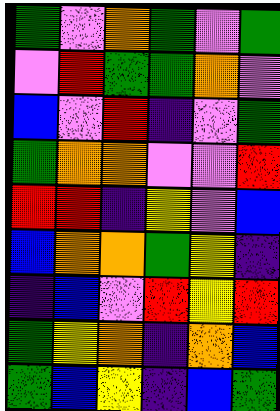[["green", "violet", "orange", "green", "violet", "green"], ["violet", "red", "green", "green", "orange", "violet"], ["blue", "violet", "red", "indigo", "violet", "green"], ["green", "orange", "orange", "violet", "violet", "red"], ["red", "red", "indigo", "yellow", "violet", "blue"], ["blue", "orange", "orange", "green", "yellow", "indigo"], ["indigo", "blue", "violet", "red", "yellow", "red"], ["green", "yellow", "orange", "indigo", "orange", "blue"], ["green", "blue", "yellow", "indigo", "blue", "green"]]